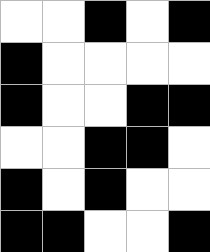[["white", "white", "black", "white", "black"], ["black", "white", "white", "white", "white"], ["black", "white", "white", "black", "black"], ["white", "white", "black", "black", "white"], ["black", "white", "black", "white", "white"], ["black", "black", "white", "white", "black"]]